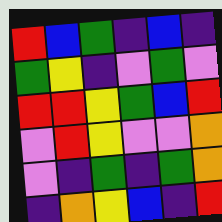[["red", "blue", "green", "indigo", "blue", "indigo"], ["green", "yellow", "indigo", "violet", "green", "violet"], ["red", "red", "yellow", "green", "blue", "red"], ["violet", "red", "yellow", "violet", "violet", "orange"], ["violet", "indigo", "green", "indigo", "green", "orange"], ["indigo", "orange", "yellow", "blue", "indigo", "red"]]